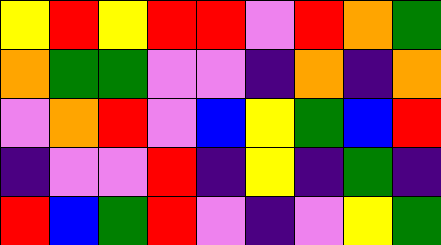[["yellow", "red", "yellow", "red", "red", "violet", "red", "orange", "green"], ["orange", "green", "green", "violet", "violet", "indigo", "orange", "indigo", "orange"], ["violet", "orange", "red", "violet", "blue", "yellow", "green", "blue", "red"], ["indigo", "violet", "violet", "red", "indigo", "yellow", "indigo", "green", "indigo"], ["red", "blue", "green", "red", "violet", "indigo", "violet", "yellow", "green"]]